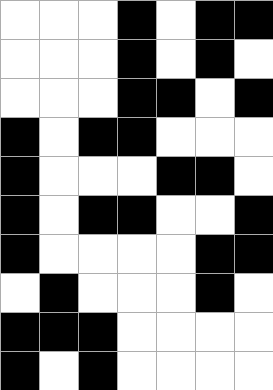[["white", "white", "white", "black", "white", "black", "black"], ["white", "white", "white", "black", "white", "black", "white"], ["white", "white", "white", "black", "black", "white", "black"], ["black", "white", "black", "black", "white", "white", "white"], ["black", "white", "white", "white", "black", "black", "white"], ["black", "white", "black", "black", "white", "white", "black"], ["black", "white", "white", "white", "white", "black", "black"], ["white", "black", "white", "white", "white", "black", "white"], ["black", "black", "black", "white", "white", "white", "white"], ["black", "white", "black", "white", "white", "white", "white"]]